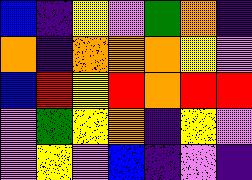[["blue", "indigo", "yellow", "violet", "green", "orange", "indigo"], ["orange", "indigo", "orange", "orange", "orange", "yellow", "violet"], ["blue", "red", "yellow", "red", "orange", "red", "red"], ["violet", "green", "yellow", "orange", "indigo", "yellow", "violet"], ["violet", "yellow", "violet", "blue", "indigo", "violet", "indigo"]]